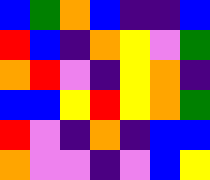[["blue", "green", "orange", "blue", "indigo", "indigo", "blue"], ["red", "blue", "indigo", "orange", "yellow", "violet", "green"], ["orange", "red", "violet", "indigo", "yellow", "orange", "indigo"], ["blue", "blue", "yellow", "red", "yellow", "orange", "green"], ["red", "violet", "indigo", "orange", "indigo", "blue", "blue"], ["orange", "violet", "violet", "indigo", "violet", "blue", "yellow"]]